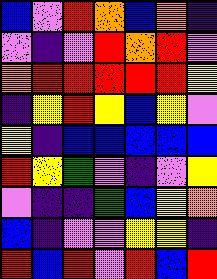[["blue", "violet", "red", "orange", "blue", "orange", "indigo"], ["violet", "indigo", "violet", "red", "orange", "red", "violet"], ["orange", "red", "red", "red", "red", "red", "yellow"], ["indigo", "yellow", "red", "yellow", "blue", "yellow", "violet"], ["yellow", "indigo", "blue", "blue", "blue", "blue", "blue"], ["red", "yellow", "green", "violet", "indigo", "violet", "yellow"], ["violet", "indigo", "indigo", "green", "blue", "yellow", "orange"], ["blue", "indigo", "violet", "violet", "yellow", "yellow", "indigo"], ["red", "blue", "red", "violet", "red", "blue", "red"]]